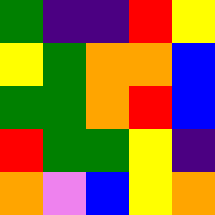[["green", "indigo", "indigo", "red", "yellow"], ["yellow", "green", "orange", "orange", "blue"], ["green", "green", "orange", "red", "blue"], ["red", "green", "green", "yellow", "indigo"], ["orange", "violet", "blue", "yellow", "orange"]]